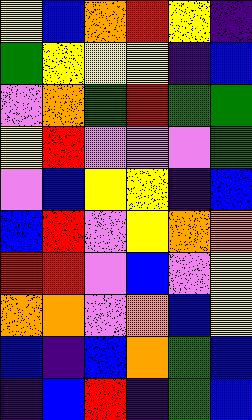[["yellow", "blue", "orange", "red", "yellow", "indigo"], ["green", "yellow", "yellow", "yellow", "indigo", "blue"], ["violet", "orange", "green", "red", "green", "green"], ["yellow", "red", "violet", "violet", "violet", "green"], ["violet", "blue", "yellow", "yellow", "indigo", "blue"], ["blue", "red", "violet", "yellow", "orange", "orange"], ["red", "red", "violet", "blue", "violet", "yellow"], ["orange", "orange", "violet", "orange", "blue", "yellow"], ["blue", "indigo", "blue", "orange", "green", "blue"], ["indigo", "blue", "red", "indigo", "green", "blue"]]